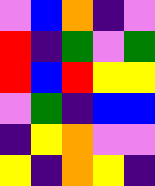[["violet", "blue", "orange", "indigo", "violet"], ["red", "indigo", "green", "violet", "green"], ["red", "blue", "red", "yellow", "yellow"], ["violet", "green", "indigo", "blue", "blue"], ["indigo", "yellow", "orange", "violet", "violet"], ["yellow", "indigo", "orange", "yellow", "indigo"]]